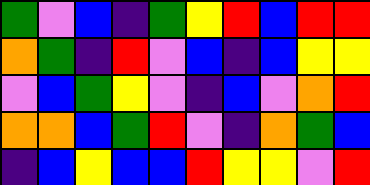[["green", "violet", "blue", "indigo", "green", "yellow", "red", "blue", "red", "red"], ["orange", "green", "indigo", "red", "violet", "blue", "indigo", "blue", "yellow", "yellow"], ["violet", "blue", "green", "yellow", "violet", "indigo", "blue", "violet", "orange", "red"], ["orange", "orange", "blue", "green", "red", "violet", "indigo", "orange", "green", "blue"], ["indigo", "blue", "yellow", "blue", "blue", "red", "yellow", "yellow", "violet", "red"]]